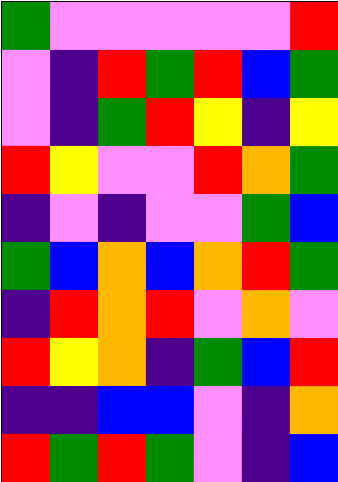[["green", "violet", "violet", "violet", "violet", "violet", "red"], ["violet", "indigo", "red", "green", "red", "blue", "green"], ["violet", "indigo", "green", "red", "yellow", "indigo", "yellow"], ["red", "yellow", "violet", "violet", "red", "orange", "green"], ["indigo", "violet", "indigo", "violet", "violet", "green", "blue"], ["green", "blue", "orange", "blue", "orange", "red", "green"], ["indigo", "red", "orange", "red", "violet", "orange", "violet"], ["red", "yellow", "orange", "indigo", "green", "blue", "red"], ["indigo", "indigo", "blue", "blue", "violet", "indigo", "orange"], ["red", "green", "red", "green", "violet", "indigo", "blue"]]